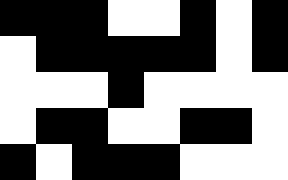[["black", "black", "black", "white", "white", "black", "white", "black"], ["white", "black", "black", "black", "black", "black", "white", "black"], ["white", "white", "white", "black", "white", "white", "white", "white"], ["white", "black", "black", "white", "white", "black", "black", "white"], ["black", "white", "black", "black", "black", "white", "white", "white"]]